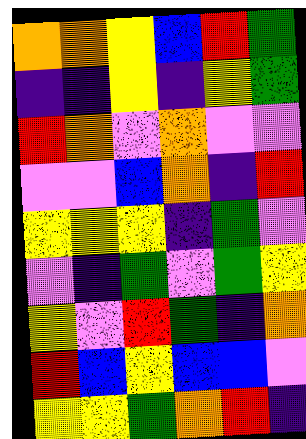[["orange", "orange", "yellow", "blue", "red", "green"], ["indigo", "indigo", "yellow", "indigo", "yellow", "green"], ["red", "orange", "violet", "orange", "violet", "violet"], ["violet", "violet", "blue", "orange", "indigo", "red"], ["yellow", "yellow", "yellow", "indigo", "green", "violet"], ["violet", "indigo", "green", "violet", "green", "yellow"], ["yellow", "violet", "red", "green", "indigo", "orange"], ["red", "blue", "yellow", "blue", "blue", "violet"], ["yellow", "yellow", "green", "orange", "red", "indigo"]]